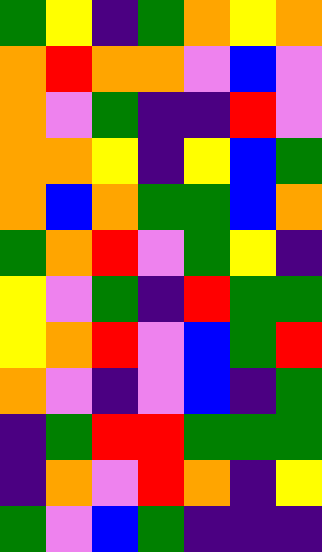[["green", "yellow", "indigo", "green", "orange", "yellow", "orange"], ["orange", "red", "orange", "orange", "violet", "blue", "violet"], ["orange", "violet", "green", "indigo", "indigo", "red", "violet"], ["orange", "orange", "yellow", "indigo", "yellow", "blue", "green"], ["orange", "blue", "orange", "green", "green", "blue", "orange"], ["green", "orange", "red", "violet", "green", "yellow", "indigo"], ["yellow", "violet", "green", "indigo", "red", "green", "green"], ["yellow", "orange", "red", "violet", "blue", "green", "red"], ["orange", "violet", "indigo", "violet", "blue", "indigo", "green"], ["indigo", "green", "red", "red", "green", "green", "green"], ["indigo", "orange", "violet", "red", "orange", "indigo", "yellow"], ["green", "violet", "blue", "green", "indigo", "indigo", "indigo"]]